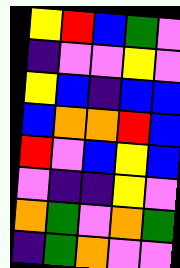[["yellow", "red", "blue", "green", "violet"], ["indigo", "violet", "violet", "yellow", "violet"], ["yellow", "blue", "indigo", "blue", "blue"], ["blue", "orange", "orange", "red", "blue"], ["red", "violet", "blue", "yellow", "blue"], ["violet", "indigo", "indigo", "yellow", "violet"], ["orange", "green", "violet", "orange", "green"], ["indigo", "green", "orange", "violet", "violet"]]